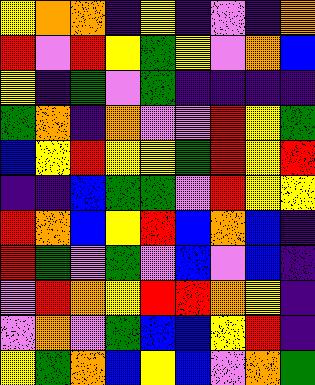[["yellow", "orange", "orange", "indigo", "yellow", "indigo", "violet", "indigo", "orange"], ["red", "violet", "red", "yellow", "green", "yellow", "violet", "orange", "blue"], ["yellow", "indigo", "green", "violet", "green", "indigo", "indigo", "indigo", "indigo"], ["green", "orange", "indigo", "orange", "violet", "violet", "red", "yellow", "green"], ["blue", "yellow", "red", "yellow", "yellow", "green", "red", "yellow", "red"], ["indigo", "indigo", "blue", "green", "green", "violet", "red", "yellow", "yellow"], ["red", "orange", "blue", "yellow", "red", "blue", "orange", "blue", "indigo"], ["red", "green", "violet", "green", "violet", "blue", "violet", "blue", "indigo"], ["violet", "red", "orange", "yellow", "red", "red", "orange", "yellow", "indigo"], ["violet", "orange", "violet", "green", "blue", "blue", "yellow", "red", "indigo"], ["yellow", "green", "orange", "blue", "yellow", "blue", "violet", "orange", "green"]]